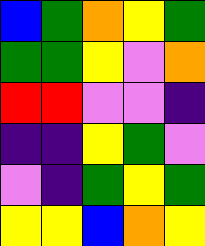[["blue", "green", "orange", "yellow", "green"], ["green", "green", "yellow", "violet", "orange"], ["red", "red", "violet", "violet", "indigo"], ["indigo", "indigo", "yellow", "green", "violet"], ["violet", "indigo", "green", "yellow", "green"], ["yellow", "yellow", "blue", "orange", "yellow"]]